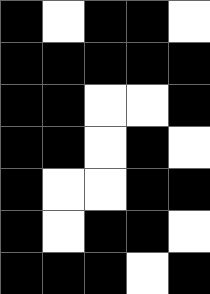[["black", "white", "black", "black", "white"], ["black", "black", "black", "black", "black"], ["black", "black", "white", "white", "black"], ["black", "black", "white", "black", "white"], ["black", "white", "white", "black", "black"], ["black", "white", "black", "black", "white"], ["black", "black", "black", "white", "black"]]